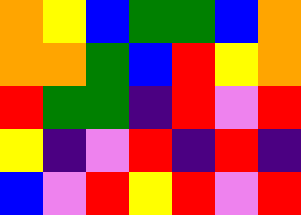[["orange", "yellow", "blue", "green", "green", "blue", "orange"], ["orange", "orange", "green", "blue", "red", "yellow", "orange"], ["red", "green", "green", "indigo", "red", "violet", "red"], ["yellow", "indigo", "violet", "red", "indigo", "red", "indigo"], ["blue", "violet", "red", "yellow", "red", "violet", "red"]]